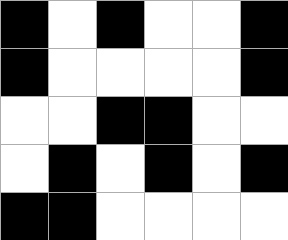[["black", "white", "black", "white", "white", "black"], ["black", "white", "white", "white", "white", "black"], ["white", "white", "black", "black", "white", "white"], ["white", "black", "white", "black", "white", "black"], ["black", "black", "white", "white", "white", "white"]]